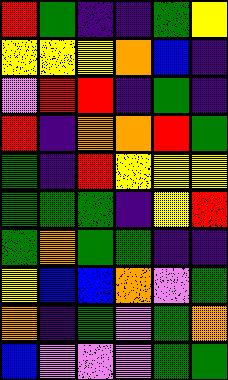[["red", "green", "indigo", "indigo", "green", "yellow"], ["yellow", "yellow", "yellow", "orange", "blue", "indigo"], ["violet", "red", "red", "indigo", "green", "indigo"], ["red", "indigo", "orange", "orange", "red", "green"], ["green", "indigo", "red", "yellow", "yellow", "yellow"], ["green", "green", "green", "indigo", "yellow", "red"], ["green", "orange", "green", "green", "indigo", "indigo"], ["yellow", "blue", "blue", "orange", "violet", "green"], ["orange", "indigo", "green", "violet", "green", "orange"], ["blue", "violet", "violet", "violet", "green", "green"]]